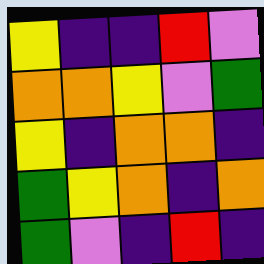[["yellow", "indigo", "indigo", "red", "violet"], ["orange", "orange", "yellow", "violet", "green"], ["yellow", "indigo", "orange", "orange", "indigo"], ["green", "yellow", "orange", "indigo", "orange"], ["green", "violet", "indigo", "red", "indigo"]]